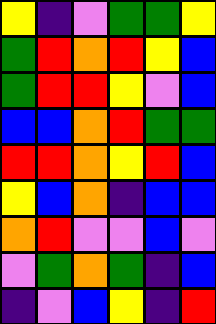[["yellow", "indigo", "violet", "green", "green", "yellow"], ["green", "red", "orange", "red", "yellow", "blue"], ["green", "red", "red", "yellow", "violet", "blue"], ["blue", "blue", "orange", "red", "green", "green"], ["red", "red", "orange", "yellow", "red", "blue"], ["yellow", "blue", "orange", "indigo", "blue", "blue"], ["orange", "red", "violet", "violet", "blue", "violet"], ["violet", "green", "orange", "green", "indigo", "blue"], ["indigo", "violet", "blue", "yellow", "indigo", "red"]]